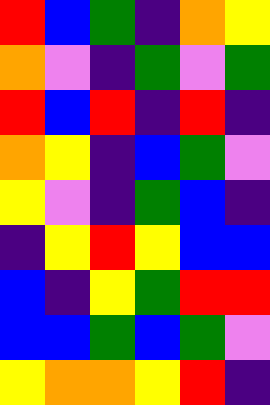[["red", "blue", "green", "indigo", "orange", "yellow"], ["orange", "violet", "indigo", "green", "violet", "green"], ["red", "blue", "red", "indigo", "red", "indigo"], ["orange", "yellow", "indigo", "blue", "green", "violet"], ["yellow", "violet", "indigo", "green", "blue", "indigo"], ["indigo", "yellow", "red", "yellow", "blue", "blue"], ["blue", "indigo", "yellow", "green", "red", "red"], ["blue", "blue", "green", "blue", "green", "violet"], ["yellow", "orange", "orange", "yellow", "red", "indigo"]]